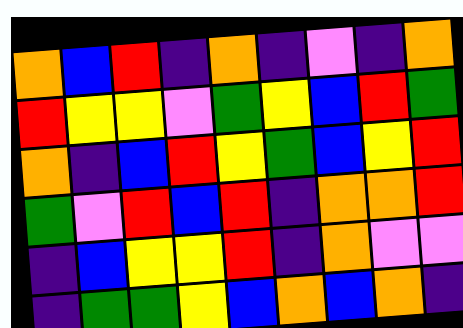[["orange", "blue", "red", "indigo", "orange", "indigo", "violet", "indigo", "orange"], ["red", "yellow", "yellow", "violet", "green", "yellow", "blue", "red", "green"], ["orange", "indigo", "blue", "red", "yellow", "green", "blue", "yellow", "red"], ["green", "violet", "red", "blue", "red", "indigo", "orange", "orange", "red"], ["indigo", "blue", "yellow", "yellow", "red", "indigo", "orange", "violet", "violet"], ["indigo", "green", "green", "yellow", "blue", "orange", "blue", "orange", "indigo"]]